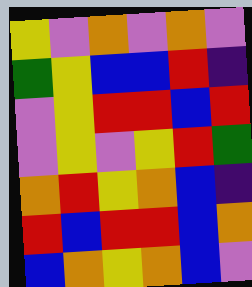[["yellow", "violet", "orange", "violet", "orange", "violet"], ["green", "yellow", "blue", "blue", "red", "indigo"], ["violet", "yellow", "red", "red", "blue", "red"], ["violet", "yellow", "violet", "yellow", "red", "green"], ["orange", "red", "yellow", "orange", "blue", "indigo"], ["red", "blue", "red", "red", "blue", "orange"], ["blue", "orange", "yellow", "orange", "blue", "violet"]]